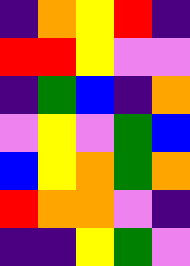[["indigo", "orange", "yellow", "red", "indigo"], ["red", "red", "yellow", "violet", "violet"], ["indigo", "green", "blue", "indigo", "orange"], ["violet", "yellow", "violet", "green", "blue"], ["blue", "yellow", "orange", "green", "orange"], ["red", "orange", "orange", "violet", "indigo"], ["indigo", "indigo", "yellow", "green", "violet"]]